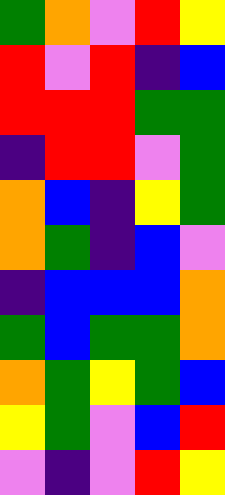[["green", "orange", "violet", "red", "yellow"], ["red", "violet", "red", "indigo", "blue"], ["red", "red", "red", "green", "green"], ["indigo", "red", "red", "violet", "green"], ["orange", "blue", "indigo", "yellow", "green"], ["orange", "green", "indigo", "blue", "violet"], ["indigo", "blue", "blue", "blue", "orange"], ["green", "blue", "green", "green", "orange"], ["orange", "green", "yellow", "green", "blue"], ["yellow", "green", "violet", "blue", "red"], ["violet", "indigo", "violet", "red", "yellow"]]